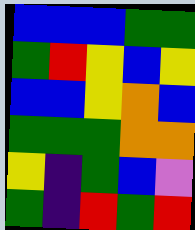[["blue", "blue", "blue", "green", "green"], ["green", "red", "yellow", "blue", "yellow"], ["blue", "blue", "yellow", "orange", "blue"], ["green", "green", "green", "orange", "orange"], ["yellow", "indigo", "green", "blue", "violet"], ["green", "indigo", "red", "green", "red"]]